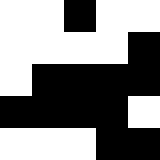[["white", "white", "black", "white", "white"], ["white", "white", "white", "white", "black"], ["white", "black", "black", "black", "black"], ["black", "black", "black", "black", "white"], ["white", "white", "white", "black", "black"]]